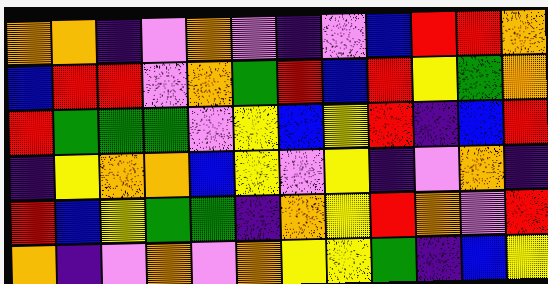[["orange", "orange", "indigo", "violet", "orange", "violet", "indigo", "violet", "blue", "red", "red", "orange"], ["blue", "red", "red", "violet", "orange", "green", "red", "blue", "red", "yellow", "green", "orange"], ["red", "green", "green", "green", "violet", "yellow", "blue", "yellow", "red", "indigo", "blue", "red"], ["indigo", "yellow", "orange", "orange", "blue", "yellow", "violet", "yellow", "indigo", "violet", "orange", "indigo"], ["red", "blue", "yellow", "green", "green", "indigo", "orange", "yellow", "red", "orange", "violet", "red"], ["orange", "indigo", "violet", "orange", "violet", "orange", "yellow", "yellow", "green", "indigo", "blue", "yellow"]]